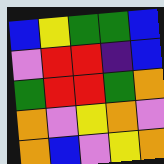[["blue", "yellow", "green", "green", "blue"], ["violet", "red", "red", "indigo", "blue"], ["green", "red", "red", "green", "orange"], ["orange", "violet", "yellow", "orange", "violet"], ["orange", "blue", "violet", "yellow", "orange"]]